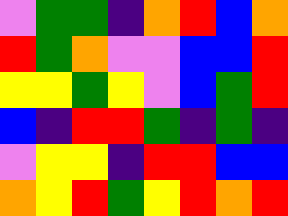[["violet", "green", "green", "indigo", "orange", "red", "blue", "orange"], ["red", "green", "orange", "violet", "violet", "blue", "blue", "red"], ["yellow", "yellow", "green", "yellow", "violet", "blue", "green", "red"], ["blue", "indigo", "red", "red", "green", "indigo", "green", "indigo"], ["violet", "yellow", "yellow", "indigo", "red", "red", "blue", "blue"], ["orange", "yellow", "red", "green", "yellow", "red", "orange", "red"]]